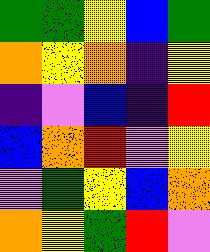[["green", "green", "yellow", "blue", "green"], ["orange", "yellow", "orange", "indigo", "yellow"], ["indigo", "violet", "blue", "indigo", "red"], ["blue", "orange", "red", "violet", "yellow"], ["violet", "green", "yellow", "blue", "orange"], ["orange", "yellow", "green", "red", "violet"]]